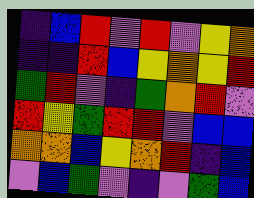[["indigo", "blue", "red", "violet", "red", "violet", "yellow", "orange"], ["indigo", "indigo", "red", "blue", "yellow", "orange", "yellow", "red"], ["green", "red", "violet", "indigo", "green", "orange", "red", "violet"], ["red", "yellow", "green", "red", "red", "violet", "blue", "blue"], ["orange", "orange", "blue", "yellow", "orange", "red", "indigo", "blue"], ["violet", "blue", "green", "violet", "indigo", "violet", "green", "blue"]]